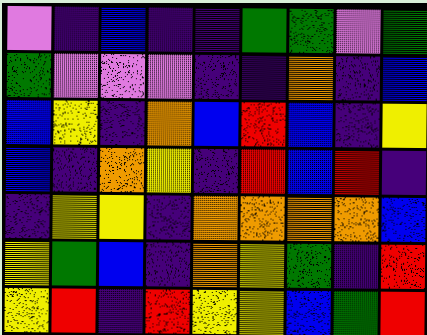[["violet", "indigo", "blue", "indigo", "indigo", "green", "green", "violet", "green"], ["green", "violet", "violet", "violet", "indigo", "indigo", "orange", "indigo", "blue"], ["blue", "yellow", "indigo", "orange", "blue", "red", "blue", "indigo", "yellow"], ["blue", "indigo", "orange", "yellow", "indigo", "red", "blue", "red", "indigo"], ["indigo", "yellow", "yellow", "indigo", "orange", "orange", "orange", "orange", "blue"], ["yellow", "green", "blue", "indigo", "orange", "yellow", "green", "indigo", "red"], ["yellow", "red", "indigo", "red", "yellow", "yellow", "blue", "green", "red"]]